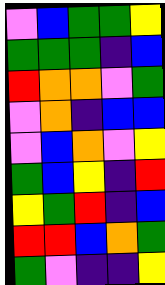[["violet", "blue", "green", "green", "yellow"], ["green", "green", "green", "indigo", "blue"], ["red", "orange", "orange", "violet", "green"], ["violet", "orange", "indigo", "blue", "blue"], ["violet", "blue", "orange", "violet", "yellow"], ["green", "blue", "yellow", "indigo", "red"], ["yellow", "green", "red", "indigo", "blue"], ["red", "red", "blue", "orange", "green"], ["green", "violet", "indigo", "indigo", "yellow"]]